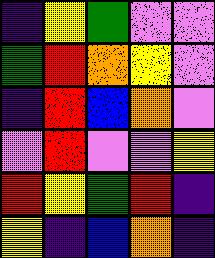[["indigo", "yellow", "green", "violet", "violet"], ["green", "red", "orange", "yellow", "violet"], ["indigo", "red", "blue", "orange", "violet"], ["violet", "red", "violet", "violet", "yellow"], ["red", "yellow", "green", "red", "indigo"], ["yellow", "indigo", "blue", "orange", "indigo"]]